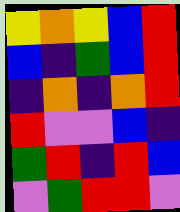[["yellow", "orange", "yellow", "blue", "red"], ["blue", "indigo", "green", "blue", "red"], ["indigo", "orange", "indigo", "orange", "red"], ["red", "violet", "violet", "blue", "indigo"], ["green", "red", "indigo", "red", "blue"], ["violet", "green", "red", "red", "violet"]]